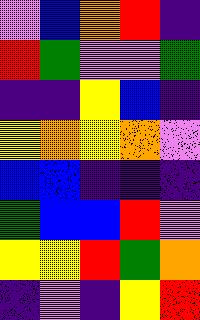[["violet", "blue", "orange", "red", "indigo"], ["red", "green", "violet", "violet", "green"], ["indigo", "indigo", "yellow", "blue", "indigo"], ["yellow", "orange", "yellow", "orange", "violet"], ["blue", "blue", "indigo", "indigo", "indigo"], ["green", "blue", "blue", "red", "violet"], ["yellow", "yellow", "red", "green", "orange"], ["indigo", "violet", "indigo", "yellow", "red"]]